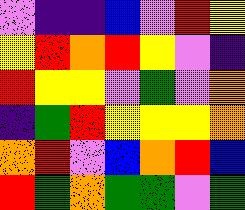[["violet", "indigo", "indigo", "blue", "violet", "red", "yellow"], ["yellow", "red", "orange", "red", "yellow", "violet", "indigo"], ["red", "yellow", "yellow", "violet", "green", "violet", "orange"], ["indigo", "green", "red", "yellow", "yellow", "yellow", "orange"], ["orange", "red", "violet", "blue", "orange", "red", "blue"], ["red", "green", "orange", "green", "green", "violet", "green"]]